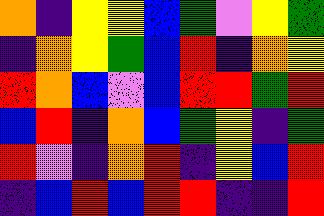[["orange", "indigo", "yellow", "yellow", "blue", "green", "violet", "yellow", "green"], ["indigo", "orange", "yellow", "green", "blue", "red", "indigo", "orange", "yellow"], ["red", "orange", "blue", "violet", "blue", "red", "red", "green", "red"], ["blue", "red", "indigo", "orange", "blue", "green", "yellow", "indigo", "green"], ["red", "violet", "indigo", "orange", "red", "indigo", "yellow", "blue", "red"], ["indigo", "blue", "red", "blue", "red", "red", "indigo", "indigo", "red"]]